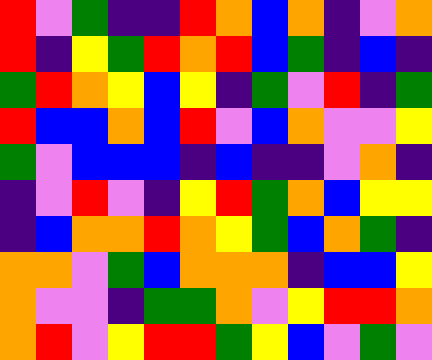[["red", "violet", "green", "indigo", "indigo", "red", "orange", "blue", "orange", "indigo", "violet", "orange"], ["red", "indigo", "yellow", "green", "red", "orange", "red", "blue", "green", "indigo", "blue", "indigo"], ["green", "red", "orange", "yellow", "blue", "yellow", "indigo", "green", "violet", "red", "indigo", "green"], ["red", "blue", "blue", "orange", "blue", "red", "violet", "blue", "orange", "violet", "violet", "yellow"], ["green", "violet", "blue", "blue", "blue", "indigo", "blue", "indigo", "indigo", "violet", "orange", "indigo"], ["indigo", "violet", "red", "violet", "indigo", "yellow", "red", "green", "orange", "blue", "yellow", "yellow"], ["indigo", "blue", "orange", "orange", "red", "orange", "yellow", "green", "blue", "orange", "green", "indigo"], ["orange", "orange", "violet", "green", "blue", "orange", "orange", "orange", "indigo", "blue", "blue", "yellow"], ["orange", "violet", "violet", "indigo", "green", "green", "orange", "violet", "yellow", "red", "red", "orange"], ["orange", "red", "violet", "yellow", "red", "red", "green", "yellow", "blue", "violet", "green", "violet"]]